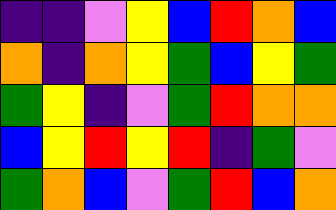[["indigo", "indigo", "violet", "yellow", "blue", "red", "orange", "blue"], ["orange", "indigo", "orange", "yellow", "green", "blue", "yellow", "green"], ["green", "yellow", "indigo", "violet", "green", "red", "orange", "orange"], ["blue", "yellow", "red", "yellow", "red", "indigo", "green", "violet"], ["green", "orange", "blue", "violet", "green", "red", "blue", "orange"]]